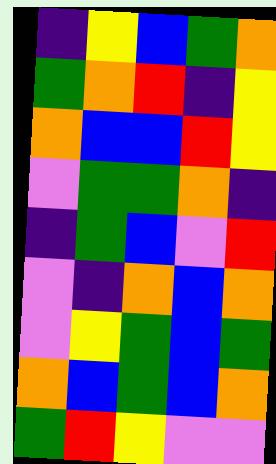[["indigo", "yellow", "blue", "green", "orange"], ["green", "orange", "red", "indigo", "yellow"], ["orange", "blue", "blue", "red", "yellow"], ["violet", "green", "green", "orange", "indigo"], ["indigo", "green", "blue", "violet", "red"], ["violet", "indigo", "orange", "blue", "orange"], ["violet", "yellow", "green", "blue", "green"], ["orange", "blue", "green", "blue", "orange"], ["green", "red", "yellow", "violet", "violet"]]